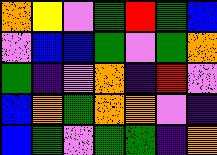[["orange", "yellow", "violet", "green", "red", "green", "blue"], ["violet", "blue", "blue", "green", "violet", "green", "orange"], ["green", "indigo", "violet", "orange", "indigo", "red", "violet"], ["blue", "orange", "green", "orange", "orange", "violet", "indigo"], ["blue", "green", "violet", "green", "green", "indigo", "orange"]]